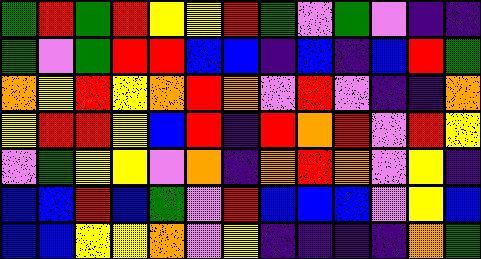[["green", "red", "green", "red", "yellow", "yellow", "red", "green", "violet", "green", "violet", "indigo", "indigo"], ["green", "violet", "green", "red", "red", "blue", "blue", "indigo", "blue", "indigo", "blue", "red", "green"], ["orange", "yellow", "red", "yellow", "orange", "red", "orange", "violet", "red", "violet", "indigo", "indigo", "orange"], ["yellow", "red", "red", "yellow", "blue", "red", "indigo", "red", "orange", "red", "violet", "red", "yellow"], ["violet", "green", "yellow", "yellow", "violet", "orange", "indigo", "orange", "red", "orange", "violet", "yellow", "indigo"], ["blue", "blue", "red", "blue", "green", "violet", "red", "blue", "blue", "blue", "violet", "yellow", "blue"], ["blue", "blue", "yellow", "yellow", "orange", "violet", "yellow", "indigo", "indigo", "indigo", "indigo", "orange", "green"]]